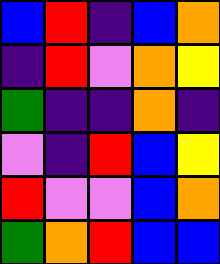[["blue", "red", "indigo", "blue", "orange"], ["indigo", "red", "violet", "orange", "yellow"], ["green", "indigo", "indigo", "orange", "indigo"], ["violet", "indigo", "red", "blue", "yellow"], ["red", "violet", "violet", "blue", "orange"], ["green", "orange", "red", "blue", "blue"]]